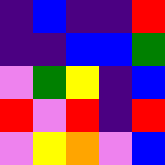[["indigo", "blue", "indigo", "indigo", "red"], ["indigo", "indigo", "blue", "blue", "green"], ["violet", "green", "yellow", "indigo", "blue"], ["red", "violet", "red", "indigo", "red"], ["violet", "yellow", "orange", "violet", "blue"]]